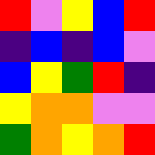[["red", "violet", "yellow", "blue", "red"], ["indigo", "blue", "indigo", "blue", "violet"], ["blue", "yellow", "green", "red", "indigo"], ["yellow", "orange", "orange", "violet", "violet"], ["green", "orange", "yellow", "orange", "red"]]